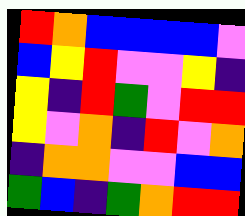[["red", "orange", "blue", "blue", "blue", "blue", "violet"], ["blue", "yellow", "red", "violet", "violet", "yellow", "indigo"], ["yellow", "indigo", "red", "green", "violet", "red", "red"], ["yellow", "violet", "orange", "indigo", "red", "violet", "orange"], ["indigo", "orange", "orange", "violet", "violet", "blue", "blue"], ["green", "blue", "indigo", "green", "orange", "red", "red"]]